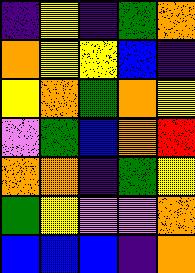[["indigo", "yellow", "indigo", "green", "orange"], ["orange", "yellow", "yellow", "blue", "indigo"], ["yellow", "orange", "green", "orange", "yellow"], ["violet", "green", "blue", "orange", "red"], ["orange", "orange", "indigo", "green", "yellow"], ["green", "yellow", "violet", "violet", "orange"], ["blue", "blue", "blue", "indigo", "orange"]]